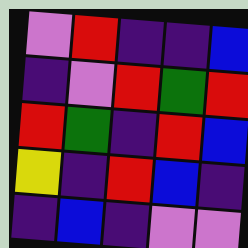[["violet", "red", "indigo", "indigo", "blue"], ["indigo", "violet", "red", "green", "red"], ["red", "green", "indigo", "red", "blue"], ["yellow", "indigo", "red", "blue", "indigo"], ["indigo", "blue", "indigo", "violet", "violet"]]